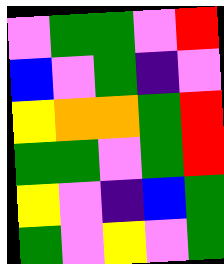[["violet", "green", "green", "violet", "red"], ["blue", "violet", "green", "indigo", "violet"], ["yellow", "orange", "orange", "green", "red"], ["green", "green", "violet", "green", "red"], ["yellow", "violet", "indigo", "blue", "green"], ["green", "violet", "yellow", "violet", "green"]]